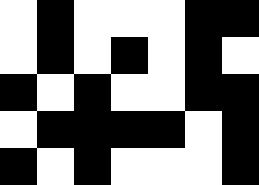[["white", "black", "white", "white", "white", "black", "black"], ["white", "black", "white", "black", "white", "black", "white"], ["black", "white", "black", "white", "white", "black", "black"], ["white", "black", "black", "black", "black", "white", "black"], ["black", "white", "black", "white", "white", "white", "black"]]